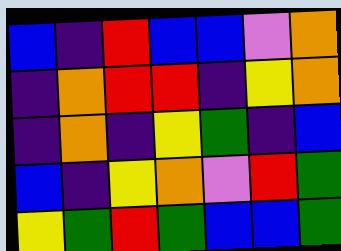[["blue", "indigo", "red", "blue", "blue", "violet", "orange"], ["indigo", "orange", "red", "red", "indigo", "yellow", "orange"], ["indigo", "orange", "indigo", "yellow", "green", "indigo", "blue"], ["blue", "indigo", "yellow", "orange", "violet", "red", "green"], ["yellow", "green", "red", "green", "blue", "blue", "green"]]